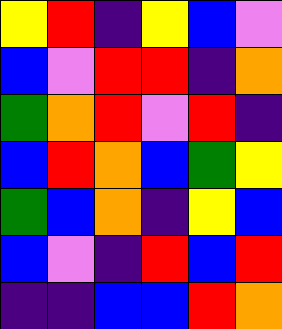[["yellow", "red", "indigo", "yellow", "blue", "violet"], ["blue", "violet", "red", "red", "indigo", "orange"], ["green", "orange", "red", "violet", "red", "indigo"], ["blue", "red", "orange", "blue", "green", "yellow"], ["green", "blue", "orange", "indigo", "yellow", "blue"], ["blue", "violet", "indigo", "red", "blue", "red"], ["indigo", "indigo", "blue", "blue", "red", "orange"]]